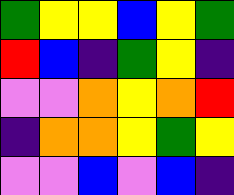[["green", "yellow", "yellow", "blue", "yellow", "green"], ["red", "blue", "indigo", "green", "yellow", "indigo"], ["violet", "violet", "orange", "yellow", "orange", "red"], ["indigo", "orange", "orange", "yellow", "green", "yellow"], ["violet", "violet", "blue", "violet", "blue", "indigo"]]